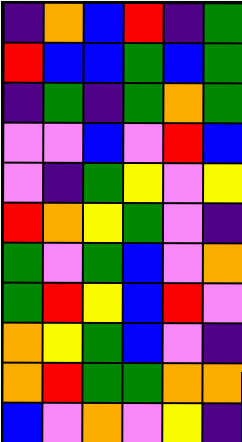[["indigo", "orange", "blue", "red", "indigo", "green"], ["red", "blue", "blue", "green", "blue", "green"], ["indigo", "green", "indigo", "green", "orange", "green"], ["violet", "violet", "blue", "violet", "red", "blue"], ["violet", "indigo", "green", "yellow", "violet", "yellow"], ["red", "orange", "yellow", "green", "violet", "indigo"], ["green", "violet", "green", "blue", "violet", "orange"], ["green", "red", "yellow", "blue", "red", "violet"], ["orange", "yellow", "green", "blue", "violet", "indigo"], ["orange", "red", "green", "green", "orange", "orange"], ["blue", "violet", "orange", "violet", "yellow", "indigo"]]